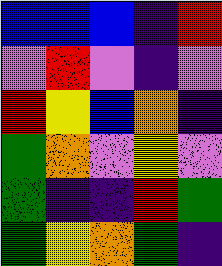[["blue", "blue", "blue", "indigo", "red"], ["violet", "red", "violet", "indigo", "violet"], ["red", "yellow", "blue", "orange", "indigo"], ["green", "orange", "violet", "yellow", "violet"], ["green", "indigo", "indigo", "red", "green"], ["green", "yellow", "orange", "green", "indigo"]]